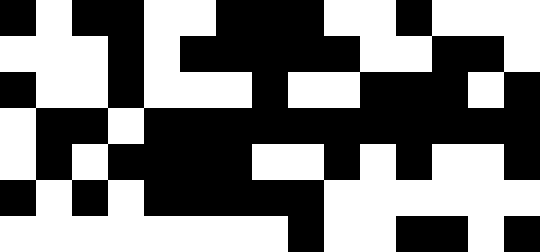[["black", "white", "black", "black", "white", "white", "black", "black", "black", "white", "white", "black", "white", "white", "white"], ["white", "white", "white", "black", "white", "black", "black", "black", "black", "black", "white", "white", "black", "black", "white"], ["black", "white", "white", "black", "white", "white", "white", "black", "white", "white", "black", "black", "black", "white", "black"], ["white", "black", "black", "white", "black", "black", "black", "black", "black", "black", "black", "black", "black", "black", "black"], ["white", "black", "white", "black", "black", "black", "black", "white", "white", "black", "white", "black", "white", "white", "black"], ["black", "white", "black", "white", "black", "black", "black", "black", "black", "white", "white", "white", "white", "white", "white"], ["white", "white", "white", "white", "white", "white", "white", "white", "black", "white", "white", "black", "black", "white", "black"]]